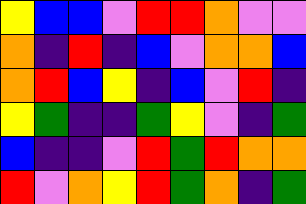[["yellow", "blue", "blue", "violet", "red", "red", "orange", "violet", "violet"], ["orange", "indigo", "red", "indigo", "blue", "violet", "orange", "orange", "blue"], ["orange", "red", "blue", "yellow", "indigo", "blue", "violet", "red", "indigo"], ["yellow", "green", "indigo", "indigo", "green", "yellow", "violet", "indigo", "green"], ["blue", "indigo", "indigo", "violet", "red", "green", "red", "orange", "orange"], ["red", "violet", "orange", "yellow", "red", "green", "orange", "indigo", "green"]]